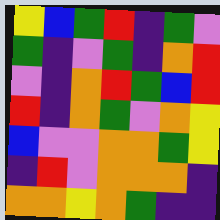[["yellow", "blue", "green", "red", "indigo", "green", "violet"], ["green", "indigo", "violet", "green", "indigo", "orange", "red"], ["violet", "indigo", "orange", "red", "green", "blue", "red"], ["red", "indigo", "orange", "green", "violet", "orange", "yellow"], ["blue", "violet", "violet", "orange", "orange", "green", "yellow"], ["indigo", "red", "violet", "orange", "orange", "orange", "indigo"], ["orange", "orange", "yellow", "orange", "green", "indigo", "indigo"]]